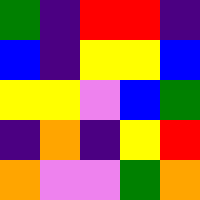[["green", "indigo", "red", "red", "indigo"], ["blue", "indigo", "yellow", "yellow", "blue"], ["yellow", "yellow", "violet", "blue", "green"], ["indigo", "orange", "indigo", "yellow", "red"], ["orange", "violet", "violet", "green", "orange"]]